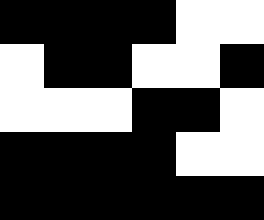[["black", "black", "black", "black", "white", "white"], ["white", "black", "black", "white", "white", "black"], ["white", "white", "white", "black", "black", "white"], ["black", "black", "black", "black", "white", "white"], ["black", "black", "black", "black", "black", "black"]]